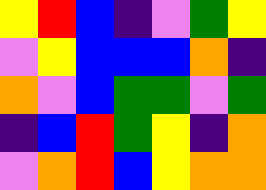[["yellow", "red", "blue", "indigo", "violet", "green", "yellow"], ["violet", "yellow", "blue", "blue", "blue", "orange", "indigo"], ["orange", "violet", "blue", "green", "green", "violet", "green"], ["indigo", "blue", "red", "green", "yellow", "indigo", "orange"], ["violet", "orange", "red", "blue", "yellow", "orange", "orange"]]